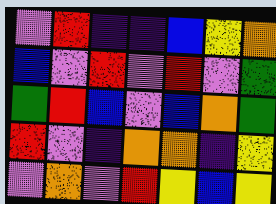[["violet", "red", "indigo", "indigo", "blue", "yellow", "orange"], ["blue", "violet", "red", "violet", "red", "violet", "green"], ["green", "red", "blue", "violet", "blue", "orange", "green"], ["red", "violet", "indigo", "orange", "orange", "indigo", "yellow"], ["violet", "orange", "violet", "red", "yellow", "blue", "yellow"]]